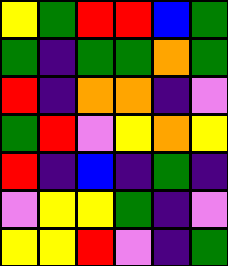[["yellow", "green", "red", "red", "blue", "green"], ["green", "indigo", "green", "green", "orange", "green"], ["red", "indigo", "orange", "orange", "indigo", "violet"], ["green", "red", "violet", "yellow", "orange", "yellow"], ["red", "indigo", "blue", "indigo", "green", "indigo"], ["violet", "yellow", "yellow", "green", "indigo", "violet"], ["yellow", "yellow", "red", "violet", "indigo", "green"]]